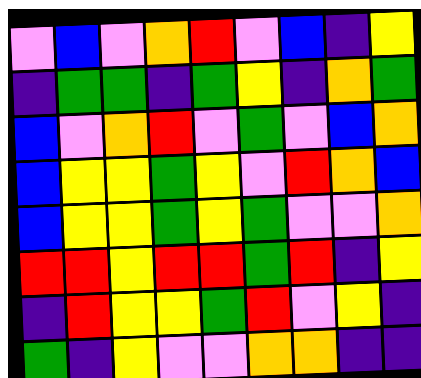[["violet", "blue", "violet", "orange", "red", "violet", "blue", "indigo", "yellow"], ["indigo", "green", "green", "indigo", "green", "yellow", "indigo", "orange", "green"], ["blue", "violet", "orange", "red", "violet", "green", "violet", "blue", "orange"], ["blue", "yellow", "yellow", "green", "yellow", "violet", "red", "orange", "blue"], ["blue", "yellow", "yellow", "green", "yellow", "green", "violet", "violet", "orange"], ["red", "red", "yellow", "red", "red", "green", "red", "indigo", "yellow"], ["indigo", "red", "yellow", "yellow", "green", "red", "violet", "yellow", "indigo"], ["green", "indigo", "yellow", "violet", "violet", "orange", "orange", "indigo", "indigo"]]